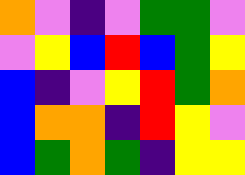[["orange", "violet", "indigo", "violet", "green", "green", "violet"], ["violet", "yellow", "blue", "red", "blue", "green", "yellow"], ["blue", "indigo", "violet", "yellow", "red", "green", "orange"], ["blue", "orange", "orange", "indigo", "red", "yellow", "violet"], ["blue", "green", "orange", "green", "indigo", "yellow", "yellow"]]